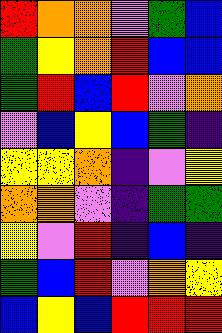[["red", "orange", "orange", "violet", "green", "blue"], ["green", "yellow", "orange", "red", "blue", "blue"], ["green", "red", "blue", "red", "violet", "orange"], ["violet", "blue", "yellow", "blue", "green", "indigo"], ["yellow", "yellow", "orange", "indigo", "violet", "yellow"], ["orange", "orange", "violet", "indigo", "green", "green"], ["yellow", "violet", "red", "indigo", "blue", "indigo"], ["green", "blue", "red", "violet", "orange", "yellow"], ["blue", "yellow", "blue", "red", "red", "red"]]